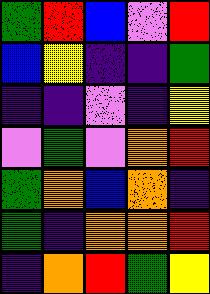[["green", "red", "blue", "violet", "red"], ["blue", "yellow", "indigo", "indigo", "green"], ["indigo", "indigo", "violet", "indigo", "yellow"], ["violet", "green", "violet", "orange", "red"], ["green", "orange", "blue", "orange", "indigo"], ["green", "indigo", "orange", "orange", "red"], ["indigo", "orange", "red", "green", "yellow"]]